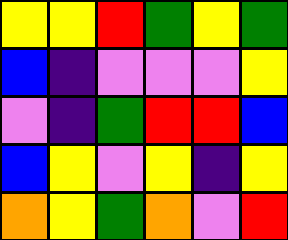[["yellow", "yellow", "red", "green", "yellow", "green"], ["blue", "indigo", "violet", "violet", "violet", "yellow"], ["violet", "indigo", "green", "red", "red", "blue"], ["blue", "yellow", "violet", "yellow", "indigo", "yellow"], ["orange", "yellow", "green", "orange", "violet", "red"]]